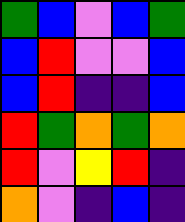[["green", "blue", "violet", "blue", "green"], ["blue", "red", "violet", "violet", "blue"], ["blue", "red", "indigo", "indigo", "blue"], ["red", "green", "orange", "green", "orange"], ["red", "violet", "yellow", "red", "indigo"], ["orange", "violet", "indigo", "blue", "indigo"]]